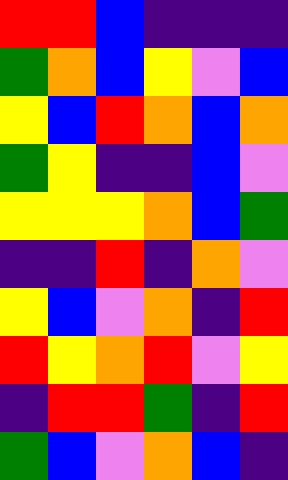[["red", "red", "blue", "indigo", "indigo", "indigo"], ["green", "orange", "blue", "yellow", "violet", "blue"], ["yellow", "blue", "red", "orange", "blue", "orange"], ["green", "yellow", "indigo", "indigo", "blue", "violet"], ["yellow", "yellow", "yellow", "orange", "blue", "green"], ["indigo", "indigo", "red", "indigo", "orange", "violet"], ["yellow", "blue", "violet", "orange", "indigo", "red"], ["red", "yellow", "orange", "red", "violet", "yellow"], ["indigo", "red", "red", "green", "indigo", "red"], ["green", "blue", "violet", "orange", "blue", "indigo"]]